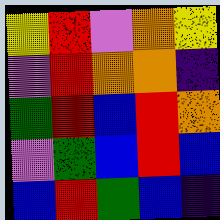[["yellow", "red", "violet", "orange", "yellow"], ["violet", "red", "orange", "orange", "indigo"], ["green", "red", "blue", "red", "orange"], ["violet", "green", "blue", "red", "blue"], ["blue", "red", "green", "blue", "indigo"]]